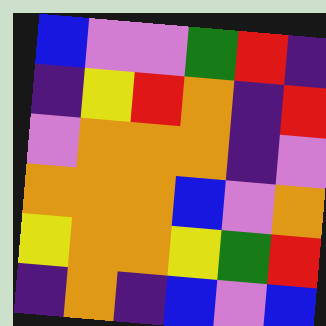[["blue", "violet", "violet", "green", "red", "indigo"], ["indigo", "yellow", "red", "orange", "indigo", "red"], ["violet", "orange", "orange", "orange", "indigo", "violet"], ["orange", "orange", "orange", "blue", "violet", "orange"], ["yellow", "orange", "orange", "yellow", "green", "red"], ["indigo", "orange", "indigo", "blue", "violet", "blue"]]